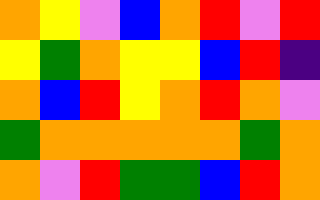[["orange", "yellow", "violet", "blue", "orange", "red", "violet", "red"], ["yellow", "green", "orange", "yellow", "yellow", "blue", "red", "indigo"], ["orange", "blue", "red", "yellow", "orange", "red", "orange", "violet"], ["green", "orange", "orange", "orange", "orange", "orange", "green", "orange"], ["orange", "violet", "red", "green", "green", "blue", "red", "orange"]]